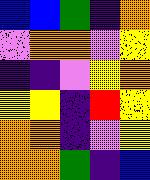[["blue", "blue", "green", "indigo", "orange"], ["violet", "orange", "orange", "violet", "yellow"], ["indigo", "indigo", "violet", "yellow", "orange"], ["yellow", "yellow", "indigo", "red", "yellow"], ["orange", "orange", "indigo", "violet", "yellow"], ["orange", "orange", "green", "indigo", "blue"]]